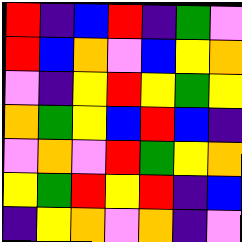[["red", "indigo", "blue", "red", "indigo", "green", "violet"], ["red", "blue", "orange", "violet", "blue", "yellow", "orange"], ["violet", "indigo", "yellow", "red", "yellow", "green", "yellow"], ["orange", "green", "yellow", "blue", "red", "blue", "indigo"], ["violet", "orange", "violet", "red", "green", "yellow", "orange"], ["yellow", "green", "red", "yellow", "red", "indigo", "blue"], ["indigo", "yellow", "orange", "violet", "orange", "indigo", "violet"]]